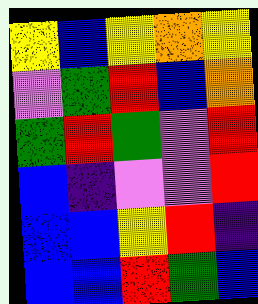[["yellow", "blue", "yellow", "orange", "yellow"], ["violet", "green", "red", "blue", "orange"], ["green", "red", "green", "violet", "red"], ["blue", "indigo", "violet", "violet", "red"], ["blue", "blue", "yellow", "red", "indigo"], ["blue", "blue", "red", "green", "blue"]]